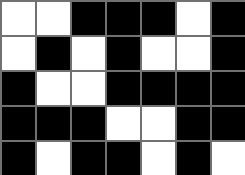[["white", "white", "black", "black", "black", "white", "black"], ["white", "black", "white", "black", "white", "white", "black"], ["black", "white", "white", "black", "black", "black", "black"], ["black", "black", "black", "white", "white", "black", "black"], ["black", "white", "black", "black", "white", "black", "white"]]